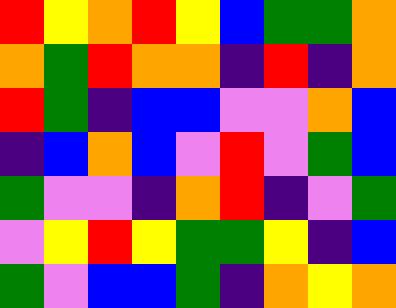[["red", "yellow", "orange", "red", "yellow", "blue", "green", "green", "orange"], ["orange", "green", "red", "orange", "orange", "indigo", "red", "indigo", "orange"], ["red", "green", "indigo", "blue", "blue", "violet", "violet", "orange", "blue"], ["indigo", "blue", "orange", "blue", "violet", "red", "violet", "green", "blue"], ["green", "violet", "violet", "indigo", "orange", "red", "indigo", "violet", "green"], ["violet", "yellow", "red", "yellow", "green", "green", "yellow", "indigo", "blue"], ["green", "violet", "blue", "blue", "green", "indigo", "orange", "yellow", "orange"]]